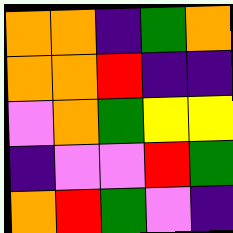[["orange", "orange", "indigo", "green", "orange"], ["orange", "orange", "red", "indigo", "indigo"], ["violet", "orange", "green", "yellow", "yellow"], ["indigo", "violet", "violet", "red", "green"], ["orange", "red", "green", "violet", "indigo"]]